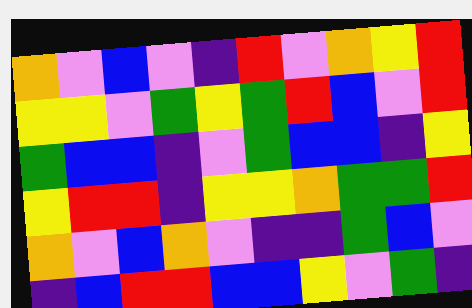[["orange", "violet", "blue", "violet", "indigo", "red", "violet", "orange", "yellow", "red"], ["yellow", "yellow", "violet", "green", "yellow", "green", "red", "blue", "violet", "red"], ["green", "blue", "blue", "indigo", "violet", "green", "blue", "blue", "indigo", "yellow"], ["yellow", "red", "red", "indigo", "yellow", "yellow", "orange", "green", "green", "red"], ["orange", "violet", "blue", "orange", "violet", "indigo", "indigo", "green", "blue", "violet"], ["indigo", "blue", "red", "red", "blue", "blue", "yellow", "violet", "green", "indigo"]]